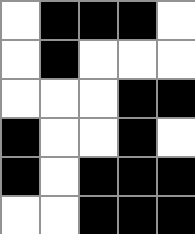[["white", "black", "black", "black", "white"], ["white", "black", "white", "white", "white"], ["white", "white", "white", "black", "black"], ["black", "white", "white", "black", "white"], ["black", "white", "black", "black", "black"], ["white", "white", "black", "black", "black"]]